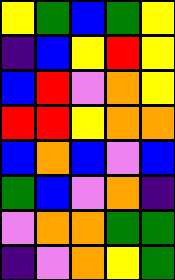[["yellow", "green", "blue", "green", "yellow"], ["indigo", "blue", "yellow", "red", "yellow"], ["blue", "red", "violet", "orange", "yellow"], ["red", "red", "yellow", "orange", "orange"], ["blue", "orange", "blue", "violet", "blue"], ["green", "blue", "violet", "orange", "indigo"], ["violet", "orange", "orange", "green", "green"], ["indigo", "violet", "orange", "yellow", "green"]]